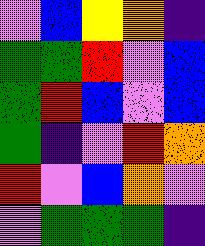[["violet", "blue", "yellow", "orange", "indigo"], ["green", "green", "red", "violet", "blue"], ["green", "red", "blue", "violet", "blue"], ["green", "indigo", "violet", "red", "orange"], ["red", "violet", "blue", "orange", "violet"], ["violet", "green", "green", "green", "indigo"]]